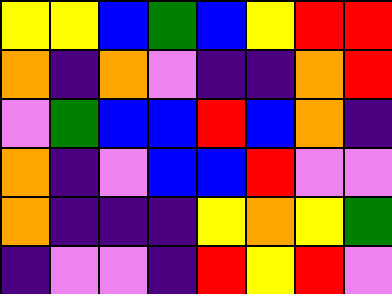[["yellow", "yellow", "blue", "green", "blue", "yellow", "red", "red"], ["orange", "indigo", "orange", "violet", "indigo", "indigo", "orange", "red"], ["violet", "green", "blue", "blue", "red", "blue", "orange", "indigo"], ["orange", "indigo", "violet", "blue", "blue", "red", "violet", "violet"], ["orange", "indigo", "indigo", "indigo", "yellow", "orange", "yellow", "green"], ["indigo", "violet", "violet", "indigo", "red", "yellow", "red", "violet"]]